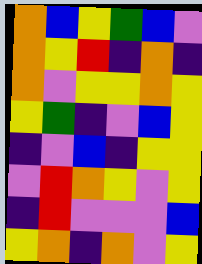[["orange", "blue", "yellow", "green", "blue", "violet"], ["orange", "yellow", "red", "indigo", "orange", "indigo"], ["orange", "violet", "yellow", "yellow", "orange", "yellow"], ["yellow", "green", "indigo", "violet", "blue", "yellow"], ["indigo", "violet", "blue", "indigo", "yellow", "yellow"], ["violet", "red", "orange", "yellow", "violet", "yellow"], ["indigo", "red", "violet", "violet", "violet", "blue"], ["yellow", "orange", "indigo", "orange", "violet", "yellow"]]